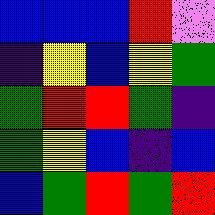[["blue", "blue", "blue", "red", "violet"], ["indigo", "yellow", "blue", "yellow", "green"], ["green", "red", "red", "green", "indigo"], ["green", "yellow", "blue", "indigo", "blue"], ["blue", "green", "red", "green", "red"]]